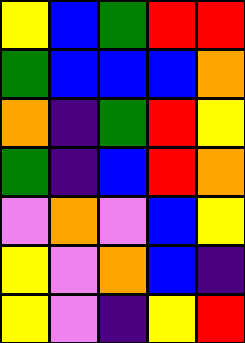[["yellow", "blue", "green", "red", "red"], ["green", "blue", "blue", "blue", "orange"], ["orange", "indigo", "green", "red", "yellow"], ["green", "indigo", "blue", "red", "orange"], ["violet", "orange", "violet", "blue", "yellow"], ["yellow", "violet", "orange", "blue", "indigo"], ["yellow", "violet", "indigo", "yellow", "red"]]